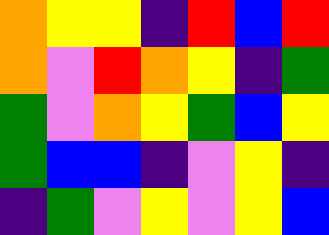[["orange", "yellow", "yellow", "indigo", "red", "blue", "red"], ["orange", "violet", "red", "orange", "yellow", "indigo", "green"], ["green", "violet", "orange", "yellow", "green", "blue", "yellow"], ["green", "blue", "blue", "indigo", "violet", "yellow", "indigo"], ["indigo", "green", "violet", "yellow", "violet", "yellow", "blue"]]